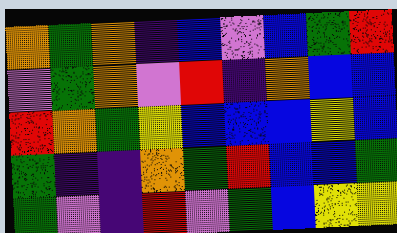[["orange", "green", "orange", "indigo", "blue", "violet", "blue", "green", "red"], ["violet", "green", "orange", "violet", "red", "indigo", "orange", "blue", "blue"], ["red", "orange", "green", "yellow", "blue", "blue", "blue", "yellow", "blue"], ["green", "indigo", "indigo", "orange", "green", "red", "blue", "blue", "green"], ["green", "violet", "indigo", "red", "violet", "green", "blue", "yellow", "yellow"]]